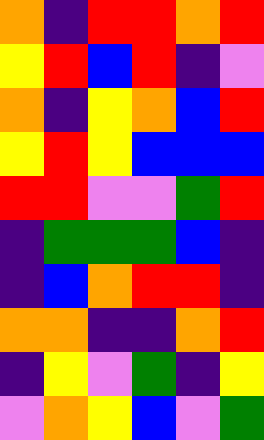[["orange", "indigo", "red", "red", "orange", "red"], ["yellow", "red", "blue", "red", "indigo", "violet"], ["orange", "indigo", "yellow", "orange", "blue", "red"], ["yellow", "red", "yellow", "blue", "blue", "blue"], ["red", "red", "violet", "violet", "green", "red"], ["indigo", "green", "green", "green", "blue", "indigo"], ["indigo", "blue", "orange", "red", "red", "indigo"], ["orange", "orange", "indigo", "indigo", "orange", "red"], ["indigo", "yellow", "violet", "green", "indigo", "yellow"], ["violet", "orange", "yellow", "blue", "violet", "green"]]